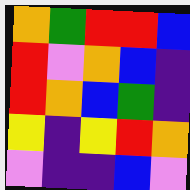[["orange", "green", "red", "red", "blue"], ["red", "violet", "orange", "blue", "indigo"], ["red", "orange", "blue", "green", "indigo"], ["yellow", "indigo", "yellow", "red", "orange"], ["violet", "indigo", "indigo", "blue", "violet"]]